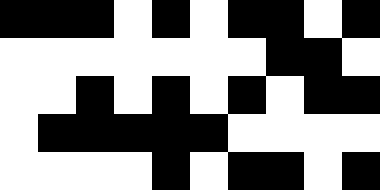[["black", "black", "black", "white", "black", "white", "black", "black", "white", "black"], ["white", "white", "white", "white", "white", "white", "white", "black", "black", "white"], ["white", "white", "black", "white", "black", "white", "black", "white", "black", "black"], ["white", "black", "black", "black", "black", "black", "white", "white", "white", "white"], ["white", "white", "white", "white", "black", "white", "black", "black", "white", "black"]]